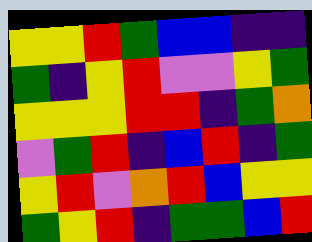[["yellow", "yellow", "red", "green", "blue", "blue", "indigo", "indigo"], ["green", "indigo", "yellow", "red", "violet", "violet", "yellow", "green"], ["yellow", "yellow", "yellow", "red", "red", "indigo", "green", "orange"], ["violet", "green", "red", "indigo", "blue", "red", "indigo", "green"], ["yellow", "red", "violet", "orange", "red", "blue", "yellow", "yellow"], ["green", "yellow", "red", "indigo", "green", "green", "blue", "red"]]